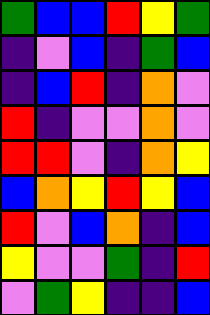[["green", "blue", "blue", "red", "yellow", "green"], ["indigo", "violet", "blue", "indigo", "green", "blue"], ["indigo", "blue", "red", "indigo", "orange", "violet"], ["red", "indigo", "violet", "violet", "orange", "violet"], ["red", "red", "violet", "indigo", "orange", "yellow"], ["blue", "orange", "yellow", "red", "yellow", "blue"], ["red", "violet", "blue", "orange", "indigo", "blue"], ["yellow", "violet", "violet", "green", "indigo", "red"], ["violet", "green", "yellow", "indigo", "indigo", "blue"]]